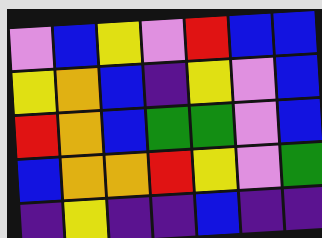[["violet", "blue", "yellow", "violet", "red", "blue", "blue"], ["yellow", "orange", "blue", "indigo", "yellow", "violet", "blue"], ["red", "orange", "blue", "green", "green", "violet", "blue"], ["blue", "orange", "orange", "red", "yellow", "violet", "green"], ["indigo", "yellow", "indigo", "indigo", "blue", "indigo", "indigo"]]